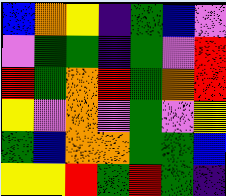[["blue", "orange", "yellow", "indigo", "green", "blue", "violet"], ["violet", "green", "green", "indigo", "green", "violet", "red"], ["red", "green", "orange", "red", "green", "orange", "red"], ["yellow", "violet", "orange", "violet", "green", "violet", "yellow"], ["green", "blue", "orange", "orange", "green", "green", "blue"], ["yellow", "yellow", "red", "green", "red", "green", "indigo"]]